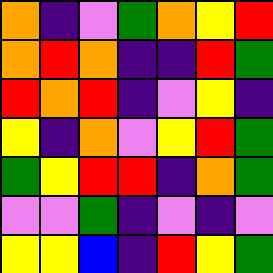[["orange", "indigo", "violet", "green", "orange", "yellow", "red"], ["orange", "red", "orange", "indigo", "indigo", "red", "green"], ["red", "orange", "red", "indigo", "violet", "yellow", "indigo"], ["yellow", "indigo", "orange", "violet", "yellow", "red", "green"], ["green", "yellow", "red", "red", "indigo", "orange", "green"], ["violet", "violet", "green", "indigo", "violet", "indigo", "violet"], ["yellow", "yellow", "blue", "indigo", "red", "yellow", "green"]]